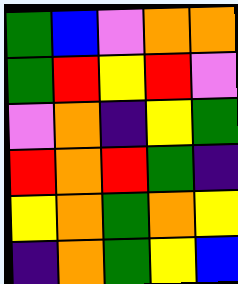[["green", "blue", "violet", "orange", "orange"], ["green", "red", "yellow", "red", "violet"], ["violet", "orange", "indigo", "yellow", "green"], ["red", "orange", "red", "green", "indigo"], ["yellow", "orange", "green", "orange", "yellow"], ["indigo", "orange", "green", "yellow", "blue"]]